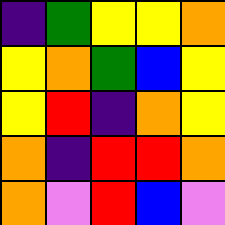[["indigo", "green", "yellow", "yellow", "orange"], ["yellow", "orange", "green", "blue", "yellow"], ["yellow", "red", "indigo", "orange", "yellow"], ["orange", "indigo", "red", "red", "orange"], ["orange", "violet", "red", "blue", "violet"]]